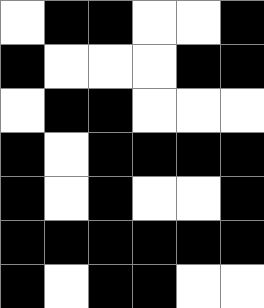[["white", "black", "black", "white", "white", "black"], ["black", "white", "white", "white", "black", "black"], ["white", "black", "black", "white", "white", "white"], ["black", "white", "black", "black", "black", "black"], ["black", "white", "black", "white", "white", "black"], ["black", "black", "black", "black", "black", "black"], ["black", "white", "black", "black", "white", "white"]]